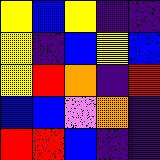[["yellow", "blue", "yellow", "indigo", "indigo"], ["yellow", "indigo", "blue", "yellow", "blue"], ["yellow", "red", "orange", "indigo", "red"], ["blue", "blue", "violet", "orange", "indigo"], ["red", "red", "blue", "indigo", "indigo"]]